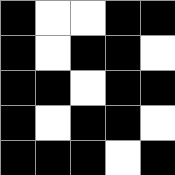[["black", "white", "white", "black", "black"], ["black", "white", "black", "black", "white"], ["black", "black", "white", "black", "black"], ["black", "white", "black", "black", "white"], ["black", "black", "black", "white", "black"]]